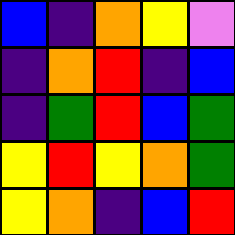[["blue", "indigo", "orange", "yellow", "violet"], ["indigo", "orange", "red", "indigo", "blue"], ["indigo", "green", "red", "blue", "green"], ["yellow", "red", "yellow", "orange", "green"], ["yellow", "orange", "indigo", "blue", "red"]]